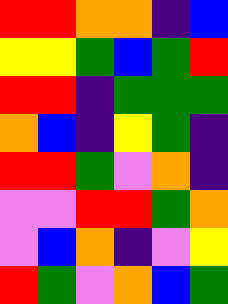[["red", "red", "orange", "orange", "indigo", "blue"], ["yellow", "yellow", "green", "blue", "green", "red"], ["red", "red", "indigo", "green", "green", "green"], ["orange", "blue", "indigo", "yellow", "green", "indigo"], ["red", "red", "green", "violet", "orange", "indigo"], ["violet", "violet", "red", "red", "green", "orange"], ["violet", "blue", "orange", "indigo", "violet", "yellow"], ["red", "green", "violet", "orange", "blue", "green"]]